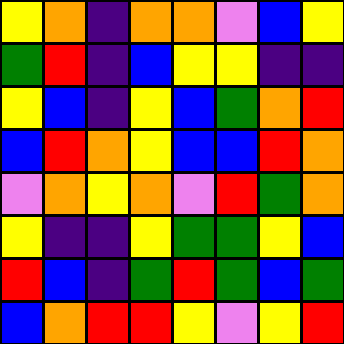[["yellow", "orange", "indigo", "orange", "orange", "violet", "blue", "yellow"], ["green", "red", "indigo", "blue", "yellow", "yellow", "indigo", "indigo"], ["yellow", "blue", "indigo", "yellow", "blue", "green", "orange", "red"], ["blue", "red", "orange", "yellow", "blue", "blue", "red", "orange"], ["violet", "orange", "yellow", "orange", "violet", "red", "green", "orange"], ["yellow", "indigo", "indigo", "yellow", "green", "green", "yellow", "blue"], ["red", "blue", "indigo", "green", "red", "green", "blue", "green"], ["blue", "orange", "red", "red", "yellow", "violet", "yellow", "red"]]